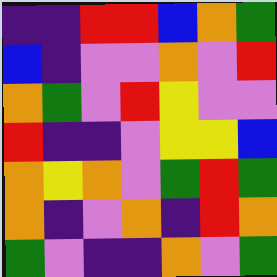[["indigo", "indigo", "red", "red", "blue", "orange", "green"], ["blue", "indigo", "violet", "violet", "orange", "violet", "red"], ["orange", "green", "violet", "red", "yellow", "violet", "violet"], ["red", "indigo", "indigo", "violet", "yellow", "yellow", "blue"], ["orange", "yellow", "orange", "violet", "green", "red", "green"], ["orange", "indigo", "violet", "orange", "indigo", "red", "orange"], ["green", "violet", "indigo", "indigo", "orange", "violet", "green"]]